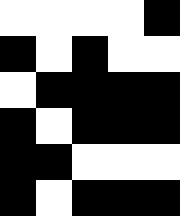[["white", "white", "white", "white", "black"], ["black", "white", "black", "white", "white"], ["white", "black", "black", "black", "black"], ["black", "white", "black", "black", "black"], ["black", "black", "white", "white", "white"], ["black", "white", "black", "black", "black"]]